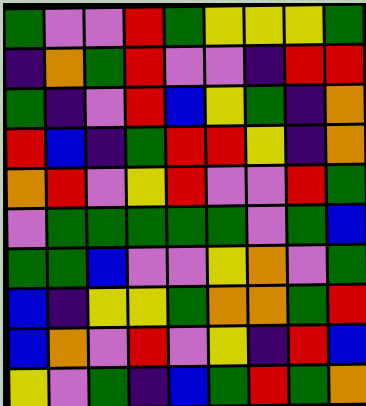[["green", "violet", "violet", "red", "green", "yellow", "yellow", "yellow", "green"], ["indigo", "orange", "green", "red", "violet", "violet", "indigo", "red", "red"], ["green", "indigo", "violet", "red", "blue", "yellow", "green", "indigo", "orange"], ["red", "blue", "indigo", "green", "red", "red", "yellow", "indigo", "orange"], ["orange", "red", "violet", "yellow", "red", "violet", "violet", "red", "green"], ["violet", "green", "green", "green", "green", "green", "violet", "green", "blue"], ["green", "green", "blue", "violet", "violet", "yellow", "orange", "violet", "green"], ["blue", "indigo", "yellow", "yellow", "green", "orange", "orange", "green", "red"], ["blue", "orange", "violet", "red", "violet", "yellow", "indigo", "red", "blue"], ["yellow", "violet", "green", "indigo", "blue", "green", "red", "green", "orange"]]